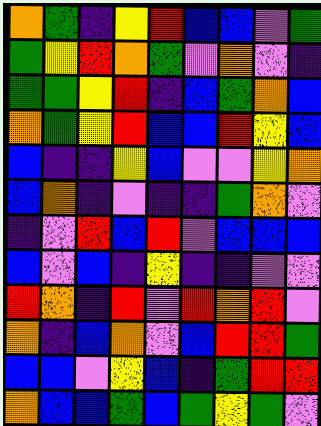[["orange", "green", "indigo", "yellow", "red", "blue", "blue", "violet", "green"], ["green", "yellow", "red", "orange", "green", "violet", "orange", "violet", "indigo"], ["green", "green", "yellow", "red", "indigo", "blue", "green", "orange", "blue"], ["orange", "green", "yellow", "red", "blue", "blue", "red", "yellow", "blue"], ["blue", "indigo", "indigo", "yellow", "blue", "violet", "violet", "yellow", "orange"], ["blue", "orange", "indigo", "violet", "indigo", "indigo", "green", "orange", "violet"], ["indigo", "violet", "red", "blue", "red", "violet", "blue", "blue", "blue"], ["blue", "violet", "blue", "indigo", "yellow", "indigo", "indigo", "violet", "violet"], ["red", "orange", "indigo", "red", "violet", "red", "orange", "red", "violet"], ["orange", "indigo", "blue", "orange", "violet", "blue", "red", "red", "green"], ["blue", "blue", "violet", "yellow", "blue", "indigo", "green", "red", "red"], ["orange", "blue", "blue", "green", "blue", "green", "yellow", "green", "violet"]]